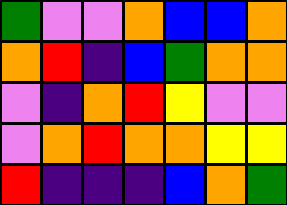[["green", "violet", "violet", "orange", "blue", "blue", "orange"], ["orange", "red", "indigo", "blue", "green", "orange", "orange"], ["violet", "indigo", "orange", "red", "yellow", "violet", "violet"], ["violet", "orange", "red", "orange", "orange", "yellow", "yellow"], ["red", "indigo", "indigo", "indigo", "blue", "orange", "green"]]